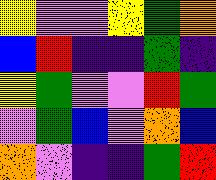[["yellow", "violet", "violet", "yellow", "green", "orange"], ["blue", "red", "indigo", "indigo", "green", "indigo"], ["yellow", "green", "violet", "violet", "red", "green"], ["violet", "green", "blue", "violet", "orange", "blue"], ["orange", "violet", "indigo", "indigo", "green", "red"]]